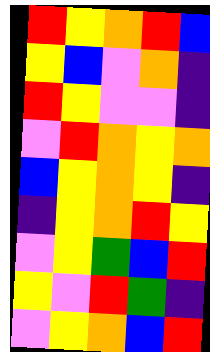[["red", "yellow", "orange", "red", "blue"], ["yellow", "blue", "violet", "orange", "indigo"], ["red", "yellow", "violet", "violet", "indigo"], ["violet", "red", "orange", "yellow", "orange"], ["blue", "yellow", "orange", "yellow", "indigo"], ["indigo", "yellow", "orange", "red", "yellow"], ["violet", "yellow", "green", "blue", "red"], ["yellow", "violet", "red", "green", "indigo"], ["violet", "yellow", "orange", "blue", "red"]]